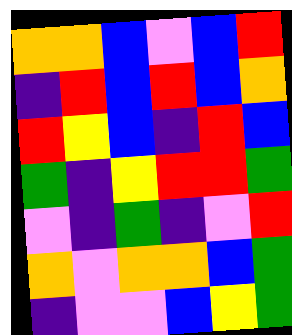[["orange", "orange", "blue", "violet", "blue", "red"], ["indigo", "red", "blue", "red", "blue", "orange"], ["red", "yellow", "blue", "indigo", "red", "blue"], ["green", "indigo", "yellow", "red", "red", "green"], ["violet", "indigo", "green", "indigo", "violet", "red"], ["orange", "violet", "orange", "orange", "blue", "green"], ["indigo", "violet", "violet", "blue", "yellow", "green"]]